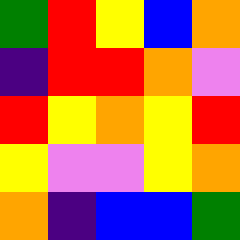[["green", "red", "yellow", "blue", "orange"], ["indigo", "red", "red", "orange", "violet"], ["red", "yellow", "orange", "yellow", "red"], ["yellow", "violet", "violet", "yellow", "orange"], ["orange", "indigo", "blue", "blue", "green"]]